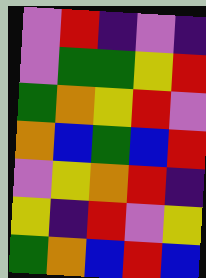[["violet", "red", "indigo", "violet", "indigo"], ["violet", "green", "green", "yellow", "red"], ["green", "orange", "yellow", "red", "violet"], ["orange", "blue", "green", "blue", "red"], ["violet", "yellow", "orange", "red", "indigo"], ["yellow", "indigo", "red", "violet", "yellow"], ["green", "orange", "blue", "red", "blue"]]